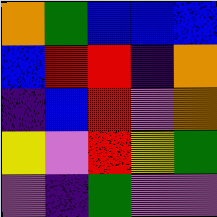[["orange", "green", "blue", "blue", "blue"], ["blue", "red", "red", "indigo", "orange"], ["indigo", "blue", "red", "violet", "orange"], ["yellow", "violet", "red", "yellow", "green"], ["violet", "indigo", "green", "violet", "violet"]]